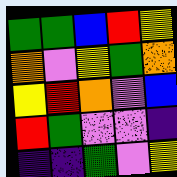[["green", "green", "blue", "red", "yellow"], ["orange", "violet", "yellow", "green", "orange"], ["yellow", "red", "orange", "violet", "blue"], ["red", "green", "violet", "violet", "indigo"], ["indigo", "indigo", "green", "violet", "yellow"]]